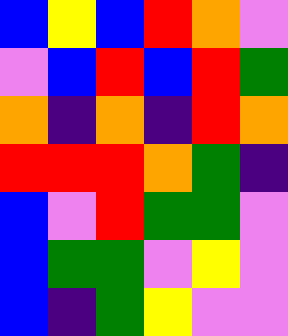[["blue", "yellow", "blue", "red", "orange", "violet"], ["violet", "blue", "red", "blue", "red", "green"], ["orange", "indigo", "orange", "indigo", "red", "orange"], ["red", "red", "red", "orange", "green", "indigo"], ["blue", "violet", "red", "green", "green", "violet"], ["blue", "green", "green", "violet", "yellow", "violet"], ["blue", "indigo", "green", "yellow", "violet", "violet"]]